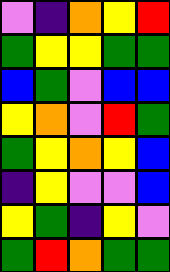[["violet", "indigo", "orange", "yellow", "red"], ["green", "yellow", "yellow", "green", "green"], ["blue", "green", "violet", "blue", "blue"], ["yellow", "orange", "violet", "red", "green"], ["green", "yellow", "orange", "yellow", "blue"], ["indigo", "yellow", "violet", "violet", "blue"], ["yellow", "green", "indigo", "yellow", "violet"], ["green", "red", "orange", "green", "green"]]